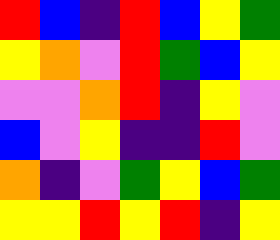[["red", "blue", "indigo", "red", "blue", "yellow", "green"], ["yellow", "orange", "violet", "red", "green", "blue", "yellow"], ["violet", "violet", "orange", "red", "indigo", "yellow", "violet"], ["blue", "violet", "yellow", "indigo", "indigo", "red", "violet"], ["orange", "indigo", "violet", "green", "yellow", "blue", "green"], ["yellow", "yellow", "red", "yellow", "red", "indigo", "yellow"]]